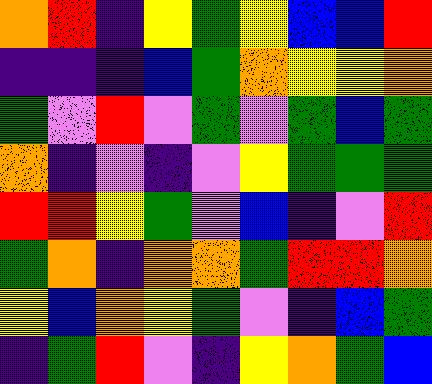[["orange", "red", "indigo", "yellow", "green", "yellow", "blue", "blue", "red"], ["indigo", "indigo", "indigo", "blue", "green", "orange", "yellow", "yellow", "orange"], ["green", "violet", "red", "violet", "green", "violet", "green", "blue", "green"], ["orange", "indigo", "violet", "indigo", "violet", "yellow", "green", "green", "green"], ["red", "red", "yellow", "green", "violet", "blue", "indigo", "violet", "red"], ["green", "orange", "indigo", "orange", "orange", "green", "red", "red", "orange"], ["yellow", "blue", "orange", "yellow", "green", "violet", "indigo", "blue", "green"], ["indigo", "green", "red", "violet", "indigo", "yellow", "orange", "green", "blue"]]